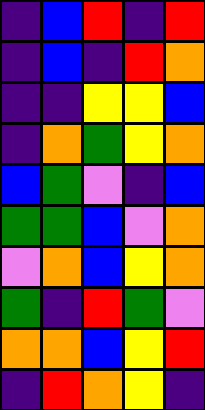[["indigo", "blue", "red", "indigo", "red"], ["indigo", "blue", "indigo", "red", "orange"], ["indigo", "indigo", "yellow", "yellow", "blue"], ["indigo", "orange", "green", "yellow", "orange"], ["blue", "green", "violet", "indigo", "blue"], ["green", "green", "blue", "violet", "orange"], ["violet", "orange", "blue", "yellow", "orange"], ["green", "indigo", "red", "green", "violet"], ["orange", "orange", "blue", "yellow", "red"], ["indigo", "red", "orange", "yellow", "indigo"]]